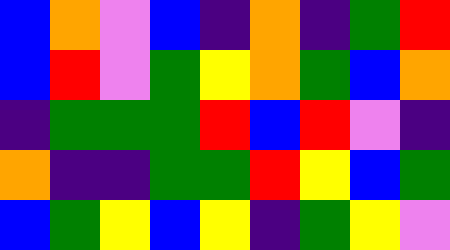[["blue", "orange", "violet", "blue", "indigo", "orange", "indigo", "green", "red"], ["blue", "red", "violet", "green", "yellow", "orange", "green", "blue", "orange"], ["indigo", "green", "green", "green", "red", "blue", "red", "violet", "indigo"], ["orange", "indigo", "indigo", "green", "green", "red", "yellow", "blue", "green"], ["blue", "green", "yellow", "blue", "yellow", "indigo", "green", "yellow", "violet"]]